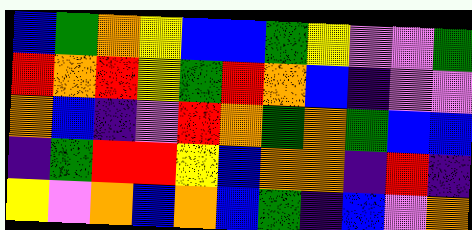[["blue", "green", "orange", "yellow", "blue", "blue", "green", "yellow", "violet", "violet", "green"], ["red", "orange", "red", "yellow", "green", "red", "orange", "blue", "indigo", "violet", "violet"], ["orange", "blue", "indigo", "violet", "red", "orange", "green", "orange", "green", "blue", "blue"], ["indigo", "green", "red", "red", "yellow", "blue", "orange", "orange", "indigo", "red", "indigo"], ["yellow", "violet", "orange", "blue", "orange", "blue", "green", "indigo", "blue", "violet", "orange"]]